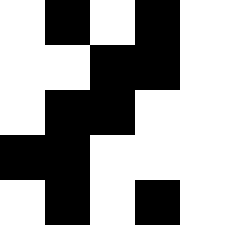[["white", "black", "white", "black", "white"], ["white", "white", "black", "black", "white"], ["white", "black", "black", "white", "white"], ["black", "black", "white", "white", "white"], ["white", "black", "white", "black", "white"]]